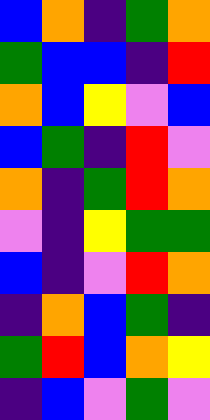[["blue", "orange", "indigo", "green", "orange"], ["green", "blue", "blue", "indigo", "red"], ["orange", "blue", "yellow", "violet", "blue"], ["blue", "green", "indigo", "red", "violet"], ["orange", "indigo", "green", "red", "orange"], ["violet", "indigo", "yellow", "green", "green"], ["blue", "indigo", "violet", "red", "orange"], ["indigo", "orange", "blue", "green", "indigo"], ["green", "red", "blue", "orange", "yellow"], ["indigo", "blue", "violet", "green", "violet"]]